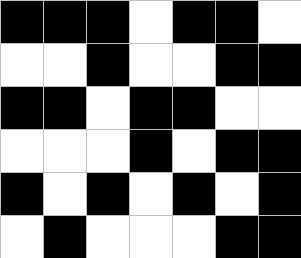[["black", "black", "black", "white", "black", "black", "white"], ["white", "white", "black", "white", "white", "black", "black"], ["black", "black", "white", "black", "black", "white", "white"], ["white", "white", "white", "black", "white", "black", "black"], ["black", "white", "black", "white", "black", "white", "black"], ["white", "black", "white", "white", "white", "black", "black"]]